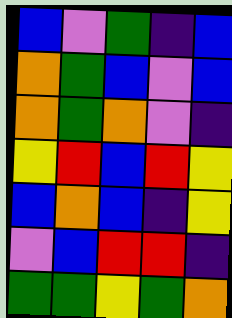[["blue", "violet", "green", "indigo", "blue"], ["orange", "green", "blue", "violet", "blue"], ["orange", "green", "orange", "violet", "indigo"], ["yellow", "red", "blue", "red", "yellow"], ["blue", "orange", "blue", "indigo", "yellow"], ["violet", "blue", "red", "red", "indigo"], ["green", "green", "yellow", "green", "orange"]]